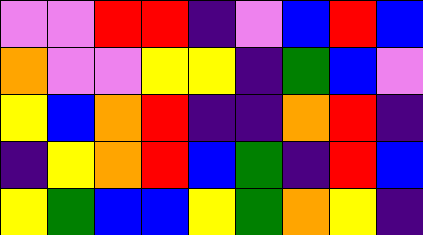[["violet", "violet", "red", "red", "indigo", "violet", "blue", "red", "blue"], ["orange", "violet", "violet", "yellow", "yellow", "indigo", "green", "blue", "violet"], ["yellow", "blue", "orange", "red", "indigo", "indigo", "orange", "red", "indigo"], ["indigo", "yellow", "orange", "red", "blue", "green", "indigo", "red", "blue"], ["yellow", "green", "blue", "blue", "yellow", "green", "orange", "yellow", "indigo"]]